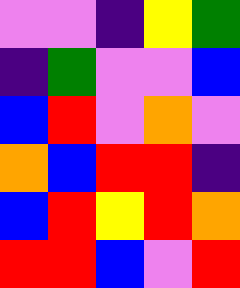[["violet", "violet", "indigo", "yellow", "green"], ["indigo", "green", "violet", "violet", "blue"], ["blue", "red", "violet", "orange", "violet"], ["orange", "blue", "red", "red", "indigo"], ["blue", "red", "yellow", "red", "orange"], ["red", "red", "blue", "violet", "red"]]